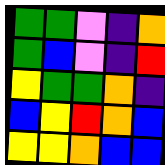[["green", "green", "violet", "indigo", "orange"], ["green", "blue", "violet", "indigo", "red"], ["yellow", "green", "green", "orange", "indigo"], ["blue", "yellow", "red", "orange", "blue"], ["yellow", "yellow", "orange", "blue", "blue"]]